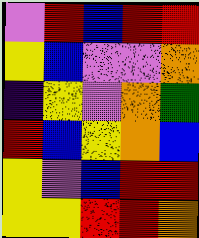[["violet", "red", "blue", "red", "red"], ["yellow", "blue", "violet", "violet", "orange"], ["indigo", "yellow", "violet", "orange", "green"], ["red", "blue", "yellow", "orange", "blue"], ["yellow", "violet", "blue", "red", "red"], ["yellow", "yellow", "red", "red", "orange"]]